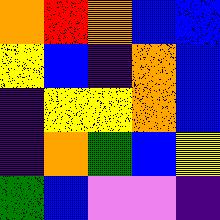[["orange", "red", "orange", "blue", "blue"], ["yellow", "blue", "indigo", "orange", "blue"], ["indigo", "yellow", "yellow", "orange", "blue"], ["indigo", "orange", "green", "blue", "yellow"], ["green", "blue", "violet", "violet", "indigo"]]